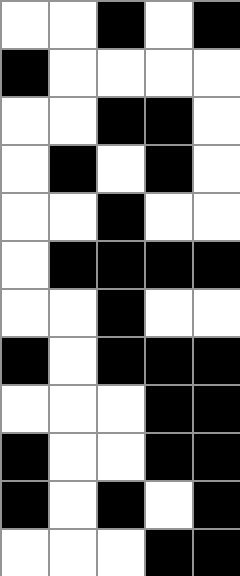[["white", "white", "black", "white", "black"], ["black", "white", "white", "white", "white"], ["white", "white", "black", "black", "white"], ["white", "black", "white", "black", "white"], ["white", "white", "black", "white", "white"], ["white", "black", "black", "black", "black"], ["white", "white", "black", "white", "white"], ["black", "white", "black", "black", "black"], ["white", "white", "white", "black", "black"], ["black", "white", "white", "black", "black"], ["black", "white", "black", "white", "black"], ["white", "white", "white", "black", "black"]]